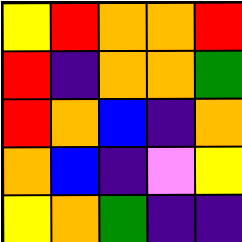[["yellow", "red", "orange", "orange", "red"], ["red", "indigo", "orange", "orange", "green"], ["red", "orange", "blue", "indigo", "orange"], ["orange", "blue", "indigo", "violet", "yellow"], ["yellow", "orange", "green", "indigo", "indigo"]]